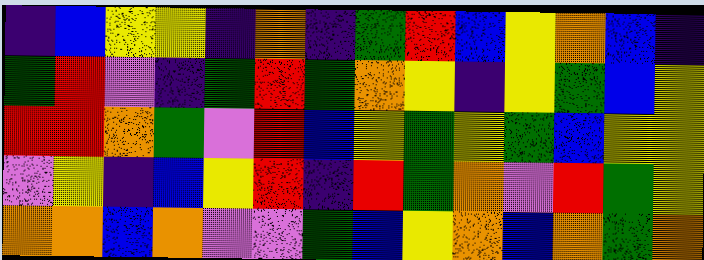[["indigo", "blue", "yellow", "yellow", "indigo", "orange", "indigo", "green", "red", "blue", "yellow", "orange", "blue", "indigo"], ["green", "red", "violet", "indigo", "green", "red", "green", "orange", "yellow", "indigo", "yellow", "green", "blue", "yellow"], ["red", "red", "orange", "green", "violet", "red", "blue", "yellow", "green", "yellow", "green", "blue", "yellow", "yellow"], ["violet", "yellow", "indigo", "blue", "yellow", "red", "indigo", "red", "green", "orange", "violet", "red", "green", "yellow"], ["orange", "orange", "blue", "orange", "violet", "violet", "green", "blue", "yellow", "orange", "blue", "orange", "green", "orange"]]